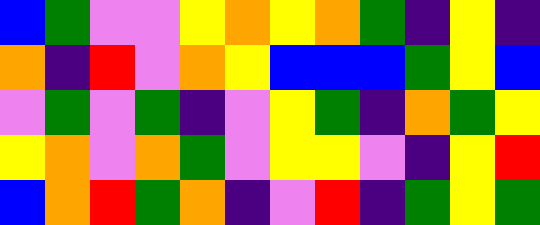[["blue", "green", "violet", "violet", "yellow", "orange", "yellow", "orange", "green", "indigo", "yellow", "indigo"], ["orange", "indigo", "red", "violet", "orange", "yellow", "blue", "blue", "blue", "green", "yellow", "blue"], ["violet", "green", "violet", "green", "indigo", "violet", "yellow", "green", "indigo", "orange", "green", "yellow"], ["yellow", "orange", "violet", "orange", "green", "violet", "yellow", "yellow", "violet", "indigo", "yellow", "red"], ["blue", "orange", "red", "green", "orange", "indigo", "violet", "red", "indigo", "green", "yellow", "green"]]